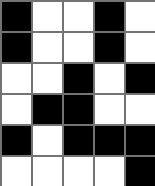[["black", "white", "white", "black", "white"], ["black", "white", "white", "black", "white"], ["white", "white", "black", "white", "black"], ["white", "black", "black", "white", "white"], ["black", "white", "black", "black", "black"], ["white", "white", "white", "white", "black"]]